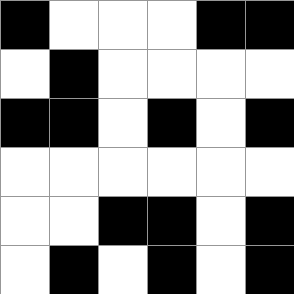[["black", "white", "white", "white", "black", "black"], ["white", "black", "white", "white", "white", "white"], ["black", "black", "white", "black", "white", "black"], ["white", "white", "white", "white", "white", "white"], ["white", "white", "black", "black", "white", "black"], ["white", "black", "white", "black", "white", "black"]]